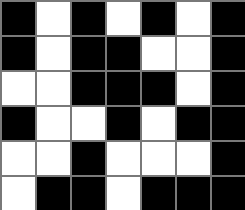[["black", "white", "black", "white", "black", "white", "black"], ["black", "white", "black", "black", "white", "white", "black"], ["white", "white", "black", "black", "black", "white", "black"], ["black", "white", "white", "black", "white", "black", "black"], ["white", "white", "black", "white", "white", "white", "black"], ["white", "black", "black", "white", "black", "black", "black"]]